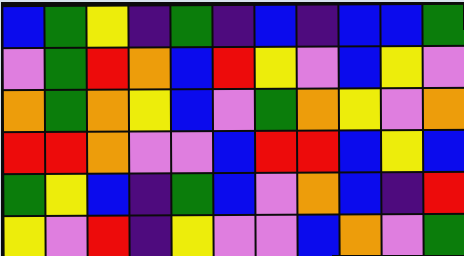[["blue", "green", "yellow", "indigo", "green", "indigo", "blue", "indigo", "blue", "blue", "green"], ["violet", "green", "red", "orange", "blue", "red", "yellow", "violet", "blue", "yellow", "violet"], ["orange", "green", "orange", "yellow", "blue", "violet", "green", "orange", "yellow", "violet", "orange"], ["red", "red", "orange", "violet", "violet", "blue", "red", "red", "blue", "yellow", "blue"], ["green", "yellow", "blue", "indigo", "green", "blue", "violet", "orange", "blue", "indigo", "red"], ["yellow", "violet", "red", "indigo", "yellow", "violet", "violet", "blue", "orange", "violet", "green"]]